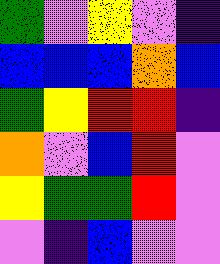[["green", "violet", "yellow", "violet", "indigo"], ["blue", "blue", "blue", "orange", "blue"], ["green", "yellow", "red", "red", "indigo"], ["orange", "violet", "blue", "red", "violet"], ["yellow", "green", "green", "red", "violet"], ["violet", "indigo", "blue", "violet", "violet"]]